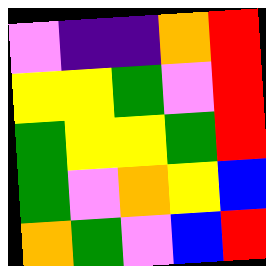[["violet", "indigo", "indigo", "orange", "red"], ["yellow", "yellow", "green", "violet", "red"], ["green", "yellow", "yellow", "green", "red"], ["green", "violet", "orange", "yellow", "blue"], ["orange", "green", "violet", "blue", "red"]]